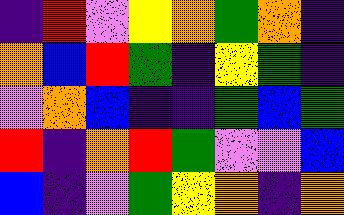[["indigo", "red", "violet", "yellow", "orange", "green", "orange", "indigo"], ["orange", "blue", "red", "green", "indigo", "yellow", "green", "indigo"], ["violet", "orange", "blue", "indigo", "indigo", "green", "blue", "green"], ["red", "indigo", "orange", "red", "green", "violet", "violet", "blue"], ["blue", "indigo", "violet", "green", "yellow", "orange", "indigo", "orange"]]